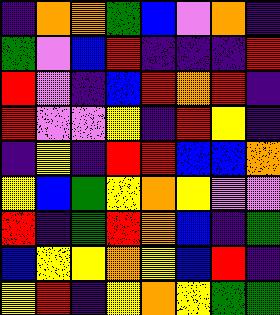[["indigo", "orange", "orange", "green", "blue", "violet", "orange", "indigo"], ["green", "violet", "blue", "red", "indigo", "indigo", "indigo", "red"], ["red", "violet", "indigo", "blue", "red", "orange", "red", "indigo"], ["red", "violet", "violet", "yellow", "indigo", "red", "yellow", "indigo"], ["indigo", "yellow", "indigo", "red", "red", "blue", "blue", "orange"], ["yellow", "blue", "green", "yellow", "orange", "yellow", "violet", "violet"], ["red", "indigo", "green", "red", "orange", "blue", "indigo", "green"], ["blue", "yellow", "yellow", "orange", "yellow", "blue", "red", "indigo"], ["yellow", "red", "indigo", "yellow", "orange", "yellow", "green", "green"]]